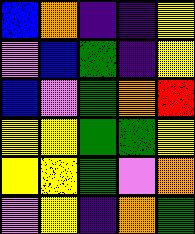[["blue", "orange", "indigo", "indigo", "yellow"], ["violet", "blue", "green", "indigo", "yellow"], ["blue", "violet", "green", "orange", "red"], ["yellow", "yellow", "green", "green", "yellow"], ["yellow", "yellow", "green", "violet", "orange"], ["violet", "yellow", "indigo", "orange", "green"]]